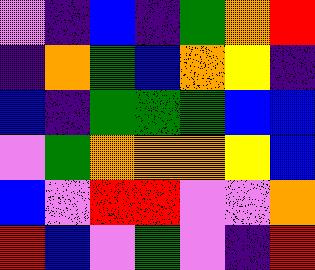[["violet", "indigo", "blue", "indigo", "green", "orange", "red"], ["indigo", "orange", "green", "blue", "orange", "yellow", "indigo"], ["blue", "indigo", "green", "green", "green", "blue", "blue"], ["violet", "green", "orange", "orange", "orange", "yellow", "blue"], ["blue", "violet", "red", "red", "violet", "violet", "orange"], ["red", "blue", "violet", "green", "violet", "indigo", "red"]]